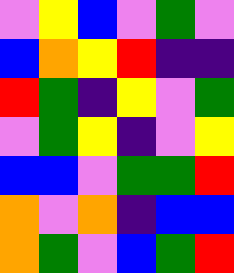[["violet", "yellow", "blue", "violet", "green", "violet"], ["blue", "orange", "yellow", "red", "indigo", "indigo"], ["red", "green", "indigo", "yellow", "violet", "green"], ["violet", "green", "yellow", "indigo", "violet", "yellow"], ["blue", "blue", "violet", "green", "green", "red"], ["orange", "violet", "orange", "indigo", "blue", "blue"], ["orange", "green", "violet", "blue", "green", "red"]]